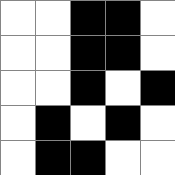[["white", "white", "black", "black", "white"], ["white", "white", "black", "black", "white"], ["white", "white", "black", "white", "black"], ["white", "black", "white", "black", "white"], ["white", "black", "black", "white", "white"]]